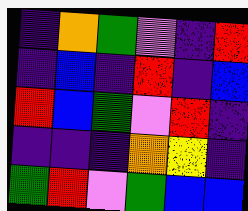[["indigo", "orange", "green", "violet", "indigo", "red"], ["indigo", "blue", "indigo", "red", "indigo", "blue"], ["red", "blue", "green", "violet", "red", "indigo"], ["indigo", "indigo", "indigo", "orange", "yellow", "indigo"], ["green", "red", "violet", "green", "blue", "blue"]]